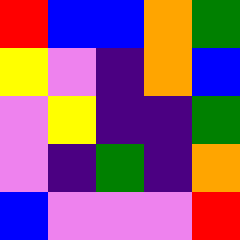[["red", "blue", "blue", "orange", "green"], ["yellow", "violet", "indigo", "orange", "blue"], ["violet", "yellow", "indigo", "indigo", "green"], ["violet", "indigo", "green", "indigo", "orange"], ["blue", "violet", "violet", "violet", "red"]]